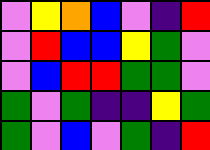[["violet", "yellow", "orange", "blue", "violet", "indigo", "red"], ["violet", "red", "blue", "blue", "yellow", "green", "violet"], ["violet", "blue", "red", "red", "green", "green", "violet"], ["green", "violet", "green", "indigo", "indigo", "yellow", "green"], ["green", "violet", "blue", "violet", "green", "indigo", "red"]]